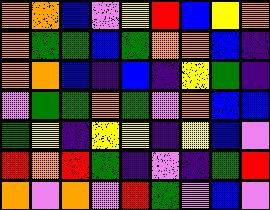[["orange", "orange", "blue", "violet", "yellow", "red", "blue", "yellow", "orange"], ["orange", "green", "green", "blue", "green", "orange", "orange", "blue", "indigo"], ["orange", "orange", "blue", "indigo", "blue", "indigo", "yellow", "green", "indigo"], ["violet", "green", "green", "orange", "green", "violet", "orange", "blue", "blue"], ["green", "yellow", "indigo", "yellow", "yellow", "indigo", "yellow", "blue", "violet"], ["red", "orange", "red", "green", "indigo", "violet", "indigo", "green", "red"], ["orange", "violet", "orange", "violet", "red", "green", "violet", "blue", "violet"]]